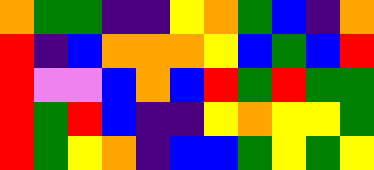[["orange", "green", "green", "indigo", "indigo", "yellow", "orange", "green", "blue", "indigo", "orange"], ["red", "indigo", "blue", "orange", "orange", "orange", "yellow", "blue", "green", "blue", "red"], ["red", "violet", "violet", "blue", "orange", "blue", "red", "green", "red", "green", "green"], ["red", "green", "red", "blue", "indigo", "indigo", "yellow", "orange", "yellow", "yellow", "green"], ["red", "green", "yellow", "orange", "indigo", "blue", "blue", "green", "yellow", "green", "yellow"]]